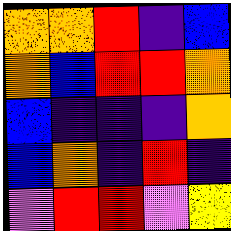[["orange", "orange", "red", "indigo", "blue"], ["orange", "blue", "red", "red", "orange"], ["blue", "indigo", "indigo", "indigo", "orange"], ["blue", "orange", "indigo", "red", "indigo"], ["violet", "red", "red", "violet", "yellow"]]